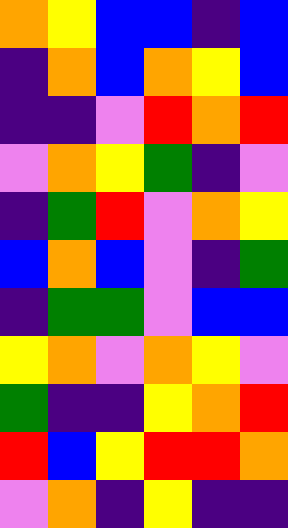[["orange", "yellow", "blue", "blue", "indigo", "blue"], ["indigo", "orange", "blue", "orange", "yellow", "blue"], ["indigo", "indigo", "violet", "red", "orange", "red"], ["violet", "orange", "yellow", "green", "indigo", "violet"], ["indigo", "green", "red", "violet", "orange", "yellow"], ["blue", "orange", "blue", "violet", "indigo", "green"], ["indigo", "green", "green", "violet", "blue", "blue"], ["yellow", "orange", "violet", "orange", "yellow", "violet"], ["green", "indigo", "indigo", "yellow", "orange", "red"], ["red", "blue", "yellow", "red", "red", "orange"], ["violet", "orange", "indigo", "yellow", "indigo", "indigo"]]